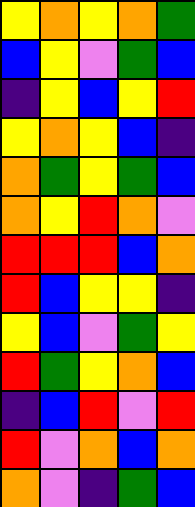[["yellow", "orange", "yellow", "orange", "green"], ["blue", "yellow", "violet", "green", "blue"], ["indigo", "yellow", "blue", "yellow", "red"], ["yellow", "orange", "yellow", "blue", "indigo"], ["orange", "green", "yellow", "green", "blue"], ["orange", "yellow", "red", "orange", "violet"], ["red", "red", "red", "blue", "orange"], ["red", "blue", "yellow", "yellow", "indigo"], ["yellow", "blue", "violet", "green", "yellow"], ["red", "green", "yellow", "orange", "blue"], ["indigo", "blue", "red", "violet", "red"], ["red", "violet", "orange", "blue", "orange"], ["orange", "violet", "indigo", "green", "blue"]]